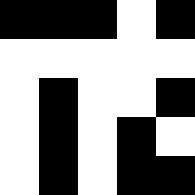[["black", "black", "black", "white", "black"], ["white", "white", "white", "white", "white"], ["white", "black", "white", "white", "black"], ["white", "black", "white", "black", "white"], ["white", "black", "white", "black", "black"]]